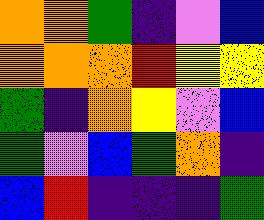[["orange", "orange", "green", "indigo", "violet", "blue"], ["orange", "orange", "orange", "red", "yellow", "yellow"], ["green", "indigo", "orange", "yellow", "violet", "blue"], ["green", "violet", "blue", "green", "orange", "indigo"], ["blue", "red", "indigo", "indigo", "indigo", "green"]]